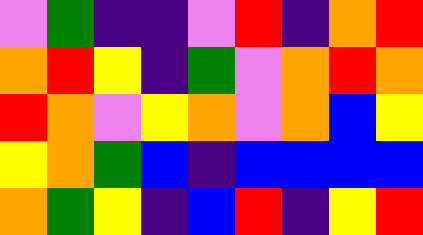[["violet", "green", "indigo", "indigo", "violet", "red", "indigo", "orange", "red"], ["orange", "red", "yellow", "indigo", "green", "violet", "orange", "red", "orange"], ["red", "orange", "violet", "yellow", "orange", "violet", "orange", "blue", "yellow"], ["yellow", "orange", "green", "blue", "indigo", "blue", "blue", "blue", "blue"], ["orange", "green", "yellow", "indigo", "blue", "red", "indigo", "yellow", "red"]]